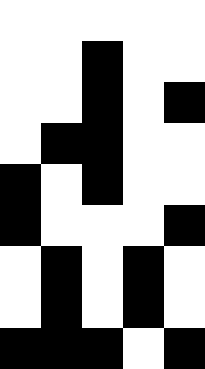[["white", "white", "white", "white", "white"], ["white", "white", "black", "white", "white"], ["white", "white", "black", "white", "black"], ["white", "black", "black", "white", "white"], ["black", "white", "black", "white", "white"], ["black", "white", "white", "white", "black"], ["white", "black", "white", "black", "white"], ["white", "black", "white", "black", "white"], ["black", "black", "black", "white", "black"]]